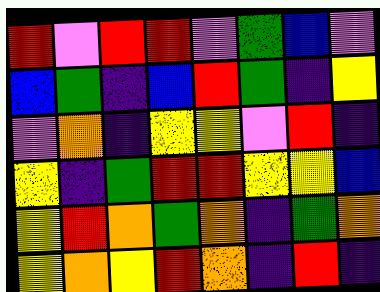[["red", "violet", "red", "red", "violet", "green", "blue", "violet"], ["blue", "green", "indigo", "blue", "red", "green", "indigo", "yellow"], ["violet", "orange", "indigo", "yellow", "yellow", "violet", "red", "indigo"], ["yellow", "indigo", "green", "red", "red", "yellow", "yellow", "blue"], ["yellow", "red", "orange", "green", "orange", "indigo", "green", "orange"], ["yellow", "orange", "yellow", "red", "orange", "indigo", "red", "indigo"]]